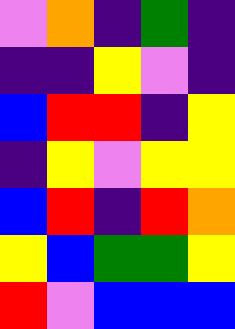[["violet", "orange", "indigo", "green", "indigo"], ["indigo", "indigo", "yellow", "violet", "indigo"], ["blue", "red", "red", "indigo", "yellow"], ["indigo", "yellow", "violet", "yellow", "yellow"], ["blue", "red", "indigo", "red", "orange"], ["yellow", "blue", "green", "green", "yellow"], ["red", "violet", "blue", "blue", "blue"]]